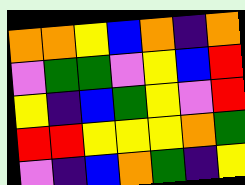[["orange", "orange", "yellow", "blue", "orange", "indigo", "orange"], ["violet", "green", "green", "violet", "yellow", "blue", "red"], ["yellow", "indigo", "blue", "green", "yellow", "violet", "red"], ["red", "red", "yellow", "yellow", "yellow", "orange", "green"], ["violet", "indigo", "blue", "orange", "green", "indigo", "yellow"]]